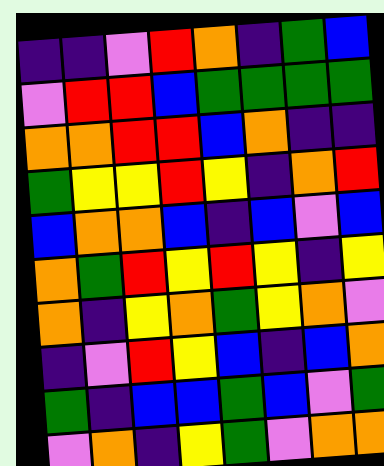[["indigo", "indigo", "violet", "red", "orange", "indigo", "green", "blue"], ["violet", "red", "red", "blue", "green", "green", "green", "green"], ["orange", "orange", "red", "red", "blue", "orange", "indigo", "indigo"], ["green", "yellow", "yellow", "red", "yellow", "indigo", "orange", "red"], ["blue", "orange", "orange", "blue", "indigo", "blue", "violet", "blue"], ["orange", "green", "red", "yellow", "red", "yellow", "indigo", "yellow"], ["orange", "indigo", "yellow", "orange", "green", "yellow", "orange", "violet"], ["indigo", "violet", "red", "yellow", "blue", "indigo", "blue", "orange"], ["green", "indigo", "blue", "blue", "green", "blue", "violet", "green"], ["violet", "orange", "indigo", "yellow", "green", "violet", "orange", "orange"]]